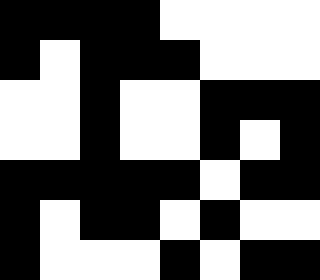[["black", "black", "black", "black", "white", "white", "white", "white"], ["black", "white", "black", "black", "black", "white", "white", "white"], ["white", "white", "black", "white", "white", "black", "black", "black"], ["white", "white", "black", "white", "white", "black", "white", "black"], ["black", "black", "black", "black", "black", "white", "black", "black"], ["black", "white", "black", "black", "white", "black", "white", "white"], ["black", "white", "white", "white", "black", "white", "black", "black"]]